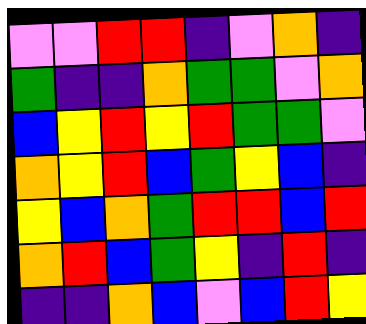[["violet", "violet", "red", "red", "indigo", "violet", "orange", "indigo"], ["green", "indigo", "indigo", "orange", "green", "green", "violet", "orange"], ["blue", "yellow", "red", "yellow", "red", "green", "green", "violet"], ["orange", "yellow", "red", "blue", "green", "yellow", "blue", "indigo"], ["yellow", "blue", "orange", "green", "red", "red", "blue", "red"], ["orange", "red", "blue", "green", "yellow", "indigo", "red", "indigo"], ["indigo", "indigo", "orange", "blue", "violet", "blue", "red", "yellow"]]